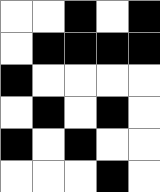[["white", "white", "black", "white", "black"], ["white", "black", "black", "black", "black"], ["black", "white", "white", "white", "white"], ["white", "black", "white", "black", "white"], ["black", "white", "black", "white", "white"], ["white", "white", "white", "black", "white"]]